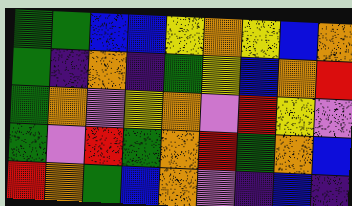[["green", "green", "blue", "blue", "yellow", "orange", "yellow", "blue", "orange"], ["green", "indigo", "orange", "indigo", "green", "yellow", "blue", "orange", "red"], ["green", "orange", "violet", "yellow", "orange", "violet", "red", "yellow", "violet"], ["green", "violet", "red", "green", "orange", "red", "green", "orange", "blue"], ["red", "orange", "green", "blue", "orange", "violet", "indigo", "blue", "indigo"]]